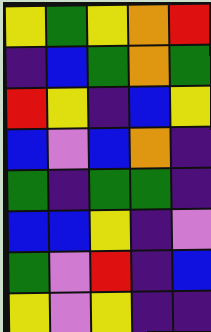[["yellow", "green", "yellow", "orange", "red"], ["indigo", "blue", "green", "orange", "green"], ["red", "yellow", "indigo", "blue", "yellow"], ["blue", "violet", "blue", "orange", "indigo"], ["green", "indigo", "green", "green", "indigo"], ["blue", "blue", "yellow", "indigo", "violet"], ["green", "violet", "red", "indigo", "blue"], ["yellow", "violet", "yellow", "indigo", "indigo"]]